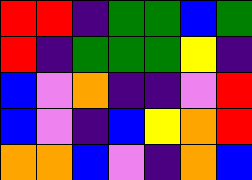[["red", "red", "indigo", "green", "green", "blue", "green"], ["red", "indigo", "green", "green", "green", "yellow", "indigo"], ["blue", "violet", "orange", "indigo", "indigo", "violet", "red"], ["blue", "violet", "indigo", "blue", "yellow", "orange", "red"], ["orange", "orange", "blue", "violet", "indigo", "orange", "blue"]]